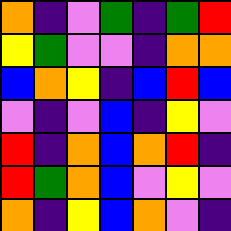[["orange", "indigo", "violet", "green", "indigo", "green", "red"], ["yellow", "green", "violet", "violet", "indigo", "orange", "orange"], ["blue", "orange", "yellow", "indigo", "blue", "red", "blue"], ["violet", "indigo", "violet", "blue", "indigo", "yellow", "violet"], ["red", "indigo", "orange", "blue", "orange", "red", "indigo"], ["red", "green", "orange", "blue", "violet", "yellow", "violet"], ["orange", "indigo", "yellow", "blue", "orange", "violet", "indigo"]]